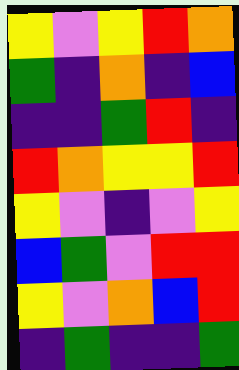[["yellow", "violet", "yellow", "red", "orange"], ["green", "indigo", "orange", "indigo", "blue"], ["indigo", "indigo", "green", "red", "indigo"], ["red", "orange", "yellow", "yellow", "red"], ["yellow", "violet", "indigo", "violet", "yellow"], ["blue", "green", "violet", "red", "red"], ["yellow", "violet", "orange", "blue", "red"], ["indigo", "green", "indigo", "indigo", "green"]]